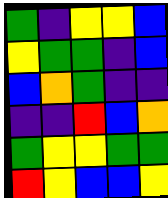[["green", "indigo", "yellow", "yellow", "blue"], ["yellow", "green", "green", "indigo", "blue"], ["blue", "orange", "green", "indigo", "indigo"], ["indigo", "indigo", "red", "blue", "orange"], ["green", "yellow", "yellow", "green", "green"], ["red", "yellow", "blue", "blue", "yellow"]]